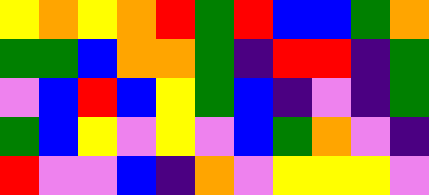[["yellow", "orange", "yellow", "orange", "red", "green", "red", "blue", "blue", "green", "orange"], ["green", "green", "blue", "orange", "orange", "green", "indigo", "red", "red", "indigo", "green"], ["violet", "blue", "red", "blue", "yellow", "green", "blue", "indigo", "violet", "indigo", "green"], ["green", "blue", "yellow", "violet", "yellow", "violet", "blue", "green", "orange", "violet", "indigo"], ["red", "violet", "violet", "blue", "indigo", "orange", "violet", "yellow", "yellow", "yellow", "violet"]]